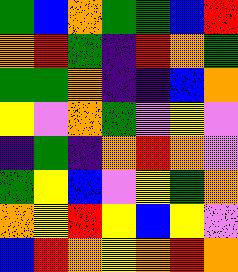[["green", "blue", "orange", "green", "green", "blue", "red"], ["orange", "red", "green", "indigo", "red", "orange", "green"], ["green", "green", "orange", "indigo", "indigo", "blue", "orange"], ["yellow", "violet", "orange", "green", "violet", "yellow", "violet"], ["indigo", "green", "indigo", "orange", "red", "orange", "violet"], ["green", "yellow", "blue", "violet", "yellow", "green", "orange"], ["orange", "yellow", "red", "yellow", "blue", "yellow", "violet"], ["blue", "red", "orange", "yellow", "orange", "red", "orange"]]